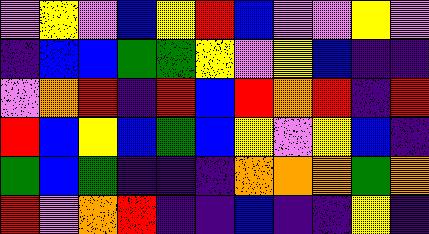[["violet", "yellow", "violet", "blue", "yellow", "red", "blue", "violet", "violet", "yellow", "violet"], ["indigo", "blue", "blue", "green", "green", "yellow", "violet", "yellow", "blue", "indigo", "indigo"], ["violet", "orange", "red", "indigo", "red", "blue", "red", "orange", "red", "indigo", "red"], ["red", "blue", "yellow", "blue", "green", "blue", "yellow", "violet", "yellow", "blue", "indigo"], ["green", "blue", "green", "indigo", "indigo", "indigo", "orange", "orange", "orange", "green", "orange"], ["red", "violet", "orange", "red", "indigo", "indigo", "blue", "indigo", "indigo", "yellow", "indigo"]]